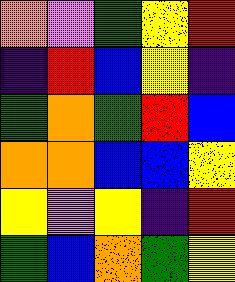[["orange", "violet", "green", "yellow", "red"], ["indigo", "red", "blue", "yellow", "indigo"], ["green", "orange", "green", "red", "blue"], ["orange", "orange", "blue", "blue", "yellow"], ["yellow", "violet", "yellow", "indigo", "red"], ["green", "blue", "orange", "green", "yellow"]]